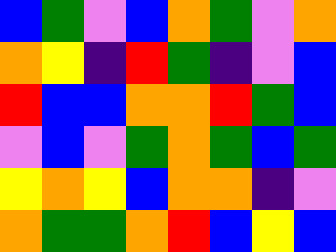[["blue", "green", "violet", "blue", "orange", "green", "violet", "orange"], ["orange", "yellow", "indigo", "red", "green", "indigo", "violet", "blue"], ["red", "blue", "blue", "orange", "orange", "red", "green", "blue"], ["violet", "blue", "violet", "green", "orange", "green", "blue", "green"], ["yellow", "orange", "yellow", "blue", "orange", "orange", "indigo", "violet"], ["orange", "green", "green", "orange", "red", "blue", "yellow", "blue"]]